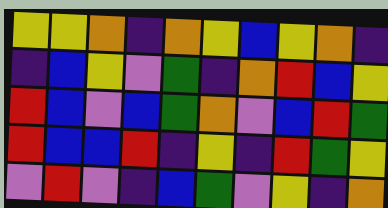[["yellow", "yellow", "orange", "indigo", "orange", "yellow", "blue", "yellow", "orange", "indigo"], ["indigo", "blue", "yellow", "violet", "green", "indigo", "orange", "red", "blue", "yellow"], ["red", "blue", "violet", "blue", "green", "orange", "violet", "blue", "red", "green"], ["red", "blue", "blue", "red", "indigo", "yellow", "indigo", "red", "green", "yellow"], ["violet", "red", "violet", "indigo", "blue", "green", "violet", "yellow", "indigo", "orange"]]